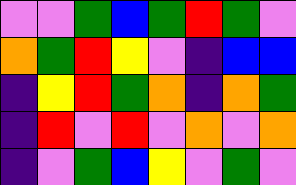[["violet", "violet", "green", "blue", "green", "red", "green", "violet"], ["orange", "green", "red", "yellow", "violet", "indigo", "blue", "blue"], ["indigo", "yellow", "red", "green", "orange", "indigo", "orange", "green"], ["indigo", "red", "violet", "red", "violet", "orange", "violet", "orange"], ["indigo", "violet", "green", "blue", "yellow", "violet", "green", "violet"]]